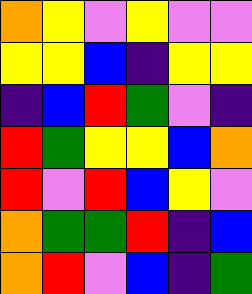[["orange", "yellow", "violet", "yellow", "violet", "violet"], ["yellow", "yellow", "blue", "indigo", "yellow", "yellow"], ["indigo", "blue", "red", "green", "violet", "indigo"], ["red", "green", "yellow", "yellow", "blue", "orange"], ["red", "violet", "red", "blue", "yellow", "violet"], ["orange", "green", "green", "red", "indigo", "blue"], ["orange", "red", "violet", "blue", "indigo", "green"]]